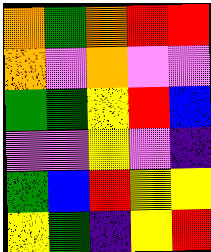[["orange", "green", "orange", "red", "red"], ["orange", "violet", "orange", "violet", "violet"], ["green", "green", "yellow", "red", "blue"], ["violet", "violet", "yellow", "violet", "indigo"], ["green", "blue", "red", "yellow", "yellow"], ["yellow", "green", "indigo", "yellow", "red"]]